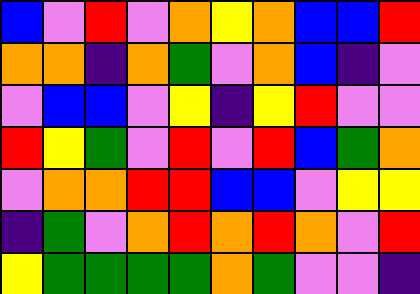[["blue", "violet", "red", "violet", "orange", "yellow", "orange", "blue", "blue", "red"], ["orange", "orange", "indigo", "orange", "green", "violet", "orange", "blue", "indigo", "violet"], ["violet", "blue", "blue", "violet", "yellow", "indigo", "yellow", "red", "violet", "violet"], ["red", "yellow", "green", "violet", "red", "violet", "red", "blue", "green", "orange"], ["violet", "orange", "orange", "red", "red", "blue", "blue", "violet", "yellow", "yellow"], ["indigo", "green", "violet", "orange", "red", "orange", "red", "orange", "violet", "red"], ["yellow", "green", "green", "green", "green", "orange", "green", "violet", "violet", "indigo"]]